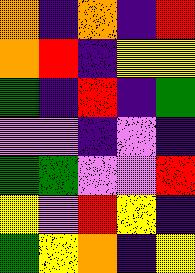[["orange", "indigo", "orange", "indigo", "red"], ["orange", "red", "indigo", "yellow", "yellow"], ["green", "indigo", "red", "indigo", "green"], ["violet", "violet", "indigo", "violet", "indigo"], ["green", "green", "violet", "violet", "red"], ["yellow", "violet", "red", "yellow", "indigo"], ["green", "yellow", "orange", "indigo", "yellow"]]